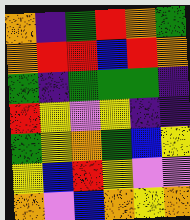[["orange", "indigo", "green", "red", "orange", "green"], ["orange", "red", "red", "blue", "red", "orange"], ["green", "indigo", "green", "green", "green", "indigo"], ["red", "yellow", "violet", "yellow", "indigo", "indigo"], ["green", "yellow", "orange", "green", "blue", "yellow"], ["yellow", "blue", "red", "yellow", "violet", "violet"], ["orange", "violet", "blue", "orange", "yellow", "orange"]]